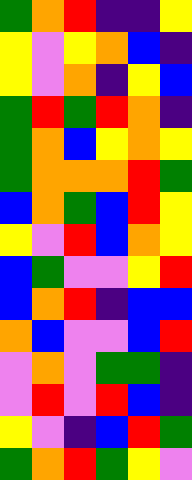[["green", "orange", "red", "indigo", "indigo", "yellow"], ["yellow", "violet", "yellow", "orange", "blue", "indigo"], ["yellow", "violet", "orange", "indigo", "yellow", "blue"], ["green", "red", "green", "red", "orange", "indigo"], ["green", "orange", "blue", "yellow", "orange", "yellow"], ["green", "orange", "orange", "orange", "red", "green"], ["blue", "orange", "green", "blue", "red", "yellow"], ["yellow", "violet", "red", "blue", "orange", "yellow"], ["blue", "green", "violet", "violet", "yellow", "red"], ["blue", "orange", "red", "indigo", "blue", "blue"], ["orange", "blue", "violet", "violet", "blue", "red"], ["violet", "orange", "violet", "green", "green", "indigo"], ["violet", "red", "violet", "red", "blue", "indigo"], ["yellow", "violet", "indigo", "blue", "red", "green"], ["green", "orange", "red", "green", "yellow", "violet"]]